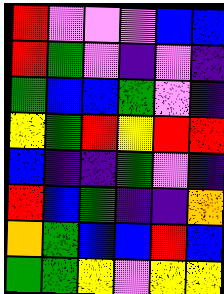[["red", "violet", "violet", "violet", "blue", "blue"], ["red", "green", "violet", "indigo", "violet", "indigo"], ["green", "blue", "blue", "green", "violet", "indigo"], ["yellow", "green", "red", "yellow", "red", "red"], ["blue", "indigo", "indigo", "green", "violet", "indigo"], ["red", "blue", "green", "indigo", "indigo", "orange"], ["orange", "green", "blue", "blue", "red", "blue"], ["green", "green", "yellow", "violet", "yellow", "yellow"]]